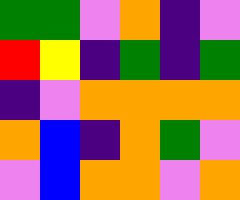[["green", "green", "violet", "orange", "indigo", "violet"], ["red", "yellow", "indigo", "green", "indigo", "green"], ["indigo", "violet", "orange", "orange", "orange", "orange"], ["orange", "blue", "indigo", "orange", "green", "violet"], ["violet", "blue", "orange", "orange", "violet", "orange"]]